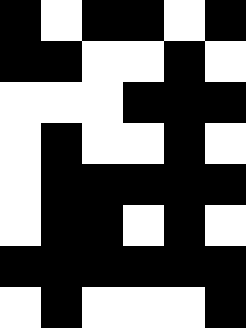[["black", "white", "black", "black", "white", "black"], ["black", "black", "white", "white", "black", "white"], ["white", "white", "white", "black", "black", "black"], ["white", "black", "white", "white", "black", "white"], ["white", "black", "black", "black", "black", "black"], ["white", "black", "black", "white", "black", "white"], ["black", "black", "black", "black", "black", "black"], ["white", "black", "white", "white", "white", "black"]]